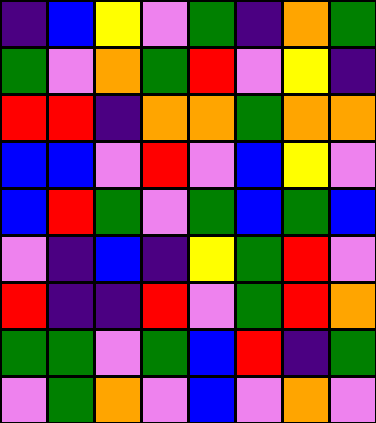[["indigo", "blue", "yellow", "violet", "green", "indigo", "orange", "green"], ["green", "violet", "orange", "green", "red", "violet", "yellow", "indigo"], ["red", "red", "indigo", "orange", "orange", "green", "orange", "orange"], ["blue", "blue", "violet", "red", "violet", "blue", "yellow", "violet"], ["blue", "red", "green", "violet", "green", "blue", "green", "blue"], ["violet", "indigo", "blue", "indigo", "yellow", "green", "red", "violet"], ["red", "indigo", "indigo", "red", "violet", "green", "red", "orange"], ["green", "green", "violet", "green", "blue", "red", "indigo", "green"], ["violet", "green", "orange", "violet", "blue", "violet", "orange", "violet"]]